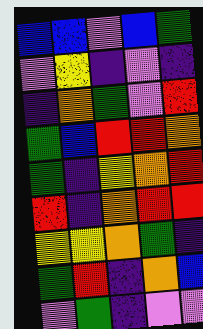[["blue", "blue", "violet", "blue", "green"], ["violet", "yellow", "indigo", "violet", "indigo"], ["indigo", "orange", "green", "violet", "red"], ["green", "blue", "red", "red", "orange"], ["green", "indigo", "yellow", "orange", "red"], ["red", "indigo", "orange", "red", "red"], ["yellow", "yellow", "orange", "green", "indigo"], ["green", "red", "indigo", "orange", "blue"], ["violet", "green", "indigo", "violet", "violet"]]